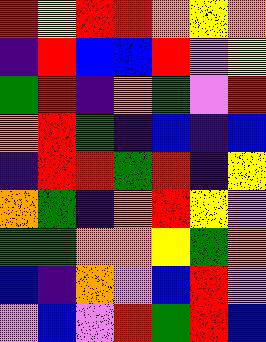[["red", "yellow", "red", "red", "orange", "yellow", "orange"], ["indigo", "red", "blue", "blue", "red", "violet", "yellow"], ["green", "red", "indigo", "orange", "green", "violet", "red"], ["orange", "red", "green", "indigo", "blue", "indigo", "blue"], ["indigo", "red", "red", "green", "red", "indigo", "yellow"], ["orange", "green", "indigo", "orange", "red", "yellow", "violet"], ["green", "green", "orange", "orange", "yellow", "green", "orange"], ["blue", "indigo", "orange", "violet", "blue", "red", "violet"], ["violet", "blue", "violet", "red", "green", "red", "blue"]]